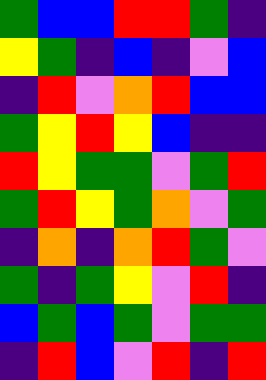[["green", "blue", "blue", "red", "red", "green", "indigo"], ["yellow", "green", "indigo", "blue", "indigo", "violet", "blue"], ["indigo", "red", "violet", "orange", "red", "blue", "blue"], ["green", "yellow", "red", "yellow", "blue", "indigo", "indigo"], ["red", "yellow", "green", "green", "violet", "green", "red"], ["green", "red", "yellow", "green", "orange", "violet", "green"], ["indigo", "orange", "indigo", "orange", "red", "green", "violet"], ["green", "indigo", "green", "yellow", "violet", "red", "indigo"], ["blue", "green", "blue", "green", "violet", "green", "green"], ["indigo", "red", "blue", "violet", "red", "indigo", "red"]]